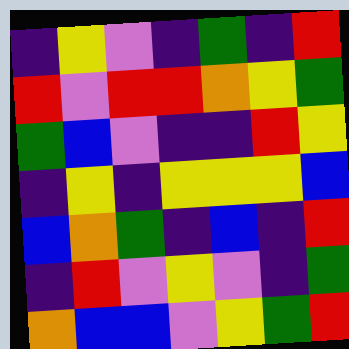[["indigo", "yellow", "violet", "indigo", "green", "indigo", "red"], ["red", "violet", "red", "red", "orange", "yellow", "green"], ["green", "blue", "violet", "indigo", "indigo", "red", "yellow"], ["indigo", "yellow", "indigo", "yellow", "yellow", "yellow", "blue"], ["blue", "orange", "green", "indigo", "blue", "indigo", "red"], ["indigo", "red", "violet", "yellow", "violet", "indigo", "green"], ["orange", "blue", "blue", "violet", "yellow", "green", "red"]]